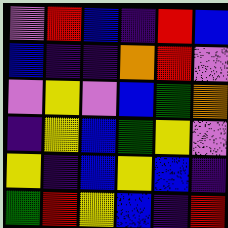[["violet", "red", "blue", "indigo", "red", "blue"], ["blue", "indigo", "indigo", "orange", "red", "violet"], ["violet", "yellow", "violet", "blue", "green", "orange"], ["indigo", "yellow", "blue", "green", "yellow", "violet"], ["yellow", "indigo", "blue", "yellow", "blue", "indigo"], ["green", "red", "yellow", "blue", "indigo", "red"]]